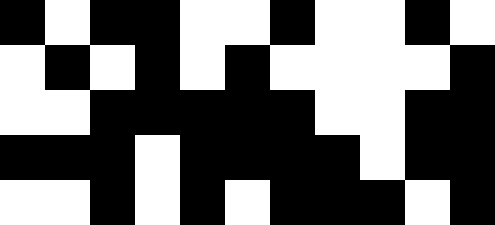[["black", "white", "black", "black", "white", "white", "black", "white", "white", "black", "white"], ["white", "black", "white", "black", "white", "black", "white", "white", "white", "white", "black"], ["white", "white", "black", "black", "black", "black", "black", "white", "white", "black", "black"], ["black", "black", "black", "white", "black", "black", "black", "black", "white", "black", "black"], ["white", "white", "black", "white", "black", "white", "black", "black", "black", "white", "black"]]